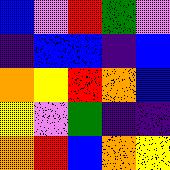[["blue", "violet", "red", "green", "violet"], ["indigo", "blue", "blue", "indigo", "blue"], ["orange", "yellow", "red", "orange", "blue"], ["yellow", "violet", "green", "indigo", "indigo"], ["orange", "red", "blue", "orange", "yellow"]]